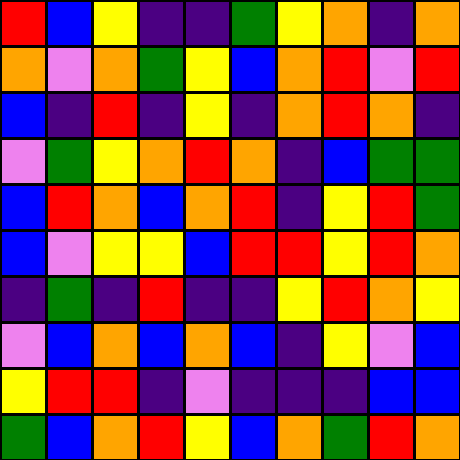[["red", "blue", "yellow", "indigo", "indigo", "green", "yellow", "orange", "indigo", "orange"], ["orange", "violet", "orange", "green", "yellow", "blue", "orange", "red", "violet", "red"], ["blue", "indigo", "red", "indigo", "yellow", "indigo", "orange", "red", "orange", "indigo"], ["violet", "green", "yellow", "orange", "red", "orange", "indigo", "blue", "green", "green"], ["blue", "red", "orange", "blue", "orange", "red", "indigo", "yellow", "red", "green"], ["blue", "violet", "yellow", "yellow", "blue", "red", "red", "yellow", "red", "orange"], ["indigo", "green", "indigo", "red", "indigo", "indigo", "yellow", "red", "orange", "yellow"], ["violet", "blue", "orange", "blue", "orange", "blue", "indigo", "yellow", "violet", "blue"], ["yellow", "red", "red", "indigo", "violet", "indigo", "indigo", "indigo", "blue", "blue"], ["green", "blue", "orange", "red", "yellow", "blue", "orange", "green", "red", "orange"]]